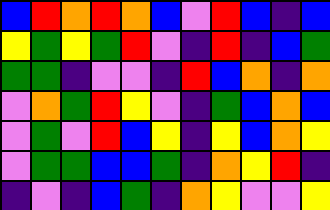[["blue", "red", "orange", "red", "orange", "blue", "violet", "red", "blue", "indigo", "blue"], ["yellow", "green", "yellow", "green", "red", "violet", "indigo", "red", "indigo", "blue", "green"], ["green", "green", "indigo", "violet", "violet", "indigo", "red", "blue", "orange", "indigo", "orange"], ["violet", "orange", "green", "red", "yellow", "violet", "indigo", "green", "blue", "orange", "blue"], ["violet", "green", "violet", "red", "blue", "yellow", "indigo", "yellow", "blue", "orange", "yellow"], ["violet", "green", "green", "blue", "blue", "green", "indigo", "orange", "yellow", "red", "indigo"], ["indigo", "violet", "indigo", "blue", "green", "indigo", "orange", "yellow", "violet", "violet", "yellow"]]